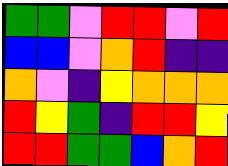[["green", "green", "violet", "red", "red", "violet", "red"], ["blue", "blue", "violet", "orange", "red", "indigo", "indigo"], ["orange", "violet", "indigo", "yellow", "orange", "orange", "orange"], ["red", "yellow", "green", "indigo", "red", "red", "yellow"], ["red", "red", "green", "green", "blue", "orange", "red"]]